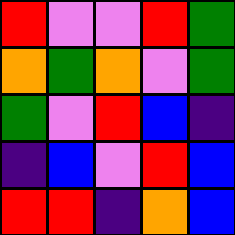[["red", "violet", "violet", "red", "green"], ["orange", "green", "orange", "violet", "green"], ["green", "violet", "red", "blue", "indigo"], ["indigo", "blue", "violet", "red", "blue"], ["red", "red", "indigo", "orange", "blue"]]